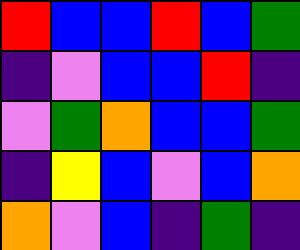[["red", "blue", "blue", "red", "blue", "green"], ["indigo", "violet", "blue", "blue", "red", "indigo"], ["violet", "green", "orange", "blue", "blue", "green"], ["indigo", "yellow", "blue", "violet", "blue", "orange"], ["orange", "violet", "blue", "indigo", "green", "indigo"]]